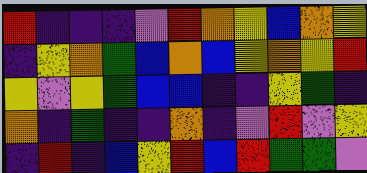[["red", "indigo", "indigo", "indigo", "violet", "red", "orange", "yellow", "blue", "orange", "yellow"], ["indigo", "yellow", "orange", "green", "blue", "orange", "blue", "yellow", "orange", "yellow", "red"], ["yellow", "violet", "yellow", "green", "blue", "blue", "indigo", "indigo", "yellow", "green", "indigo"], ["orange", "indigo", "green", "indigo", "indigo", "orange", "indigo", "violet", "red", "violet", "yellow"], ["indigo", "red", "indigo", "blue", "yellow", "red", "blue", "red", "green", "green", "violet"]]